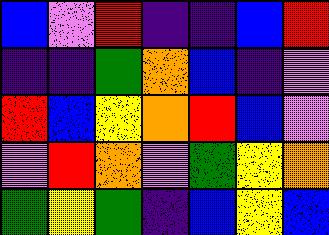[["blue", "violet", "red", "indigo", "indigo", "blue", "red"], ["indigo", "indigo", "green", "orange", "blue", "indigo", "violet"], ["red", "blue", "yellow", "orange", "red", "blue", "violet"], ["violet", "red", "orange", "violet", "green", "yellow", "orange"], ["green", "yellow", "green", "indigo", "blue", "yellow", "blue"]]